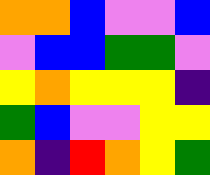[["orange", "orange", "blue", "violet", "violet", "blue"], ["violet", "blue", "blue", "green", "green", "violet"], ["yellow", "orange", "yellow", "yellow", "yellow", "indigo"], ["green", "blue", "violet", "violet", "yellow", "yellow"], ["orange", "indigo", "red", "orange", "yellow", "green"]]